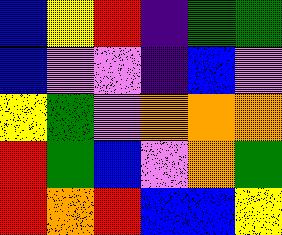[["blue", "yellow", "red", "indigo", "green", "green"], ["blue", "violet", "violet", "indigo", "blue", "violet"], ["yellow", "green", "violet", "orange", "orange", "orange"], ["red", "green", "blue", "violet", "orange", "green"], ["red", "orange", "red", "blue", "blue", "yellow"]]